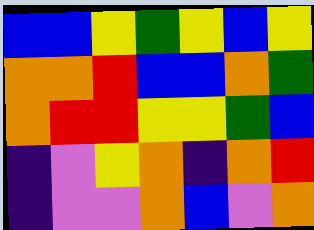[["blue", "blue", "yellow", "green", "yellow", "blue", "yellow"], ["orange", "orange", "red", "blue", "blue", "orange", "green"], ["orange", "red", "red", "yellow", "yellow", "green", "blue"], ["indigo", "violet", "yellow", "orange", "indigo", "orange", "red"], ["indigo", "violet", "violet", "orange", "blue", "violet", "orange"]]